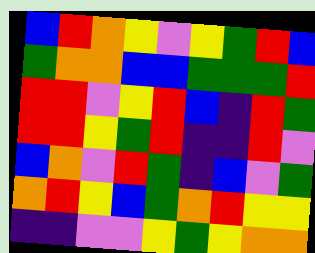[["blue", "red", "orange", "yellow", "violet", "yellow", "green", "red", "blue"], ["green", "orange", "orange", "blue", "blue", "green", "green", "green", "red"], ["red", "red", "violet", "yellow", "red", "blue", "indigo", "red", "green"], ["red", "red", "yellow", "green", "red", "indigo", "indigo", "red", "violet"], ["blue", "orange", "violet", "red", "green", "indigo", "blue", "violet", "green"], ["orange", "red", "yellow", "blue", "green", "orange", "red", "yellow", "yellow"], ["indigo", "indigo", "violet", "violet", "yellow", "green", "yellow", "orange", "orange"]]